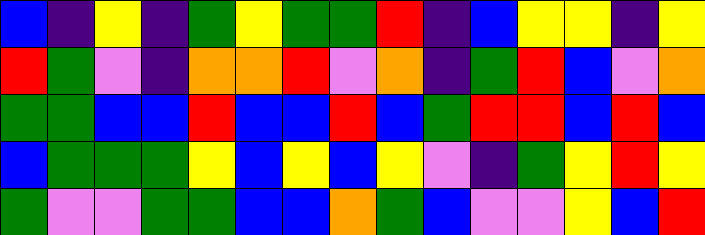[["blue", "indigo", "yellow", "indigo", "green", "yellow", "green", "green", "red", "indigo", "blue", "yellow", "yellow", "indigo", "yellow"], ["red", "green", "violet", "indigo", "orange", "orange", "red", "violet", "orange", "indigo", "green", "red", "blue", "violet", "orange"], ["green", "green", "blue", "blue", "red", "blue", "blue", "red", "blue", "green", "red", "red", "blue", "red", "blue"], ["blue", "green", "green", "green", "yellow", "blue", "yellow", "blue", "yellow", "violet", "indigo", "green", "yellow", "red", "yellow"], ["green", "violet", "violet", "green", "green", "blue", "blue", "orange", "green", "blue", "violet", "violet", "yellow", "blue", "red"]]